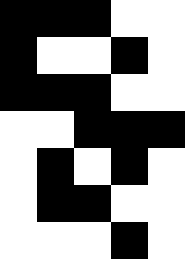[["black", "black", "black", "white", "white"], ["black", "white", "white", "black", "white"], ["black", "black", "black", "white", "white"], ["white", "white", "black", "black", "black"], ["white", "black", "white", "black", "white"], ["white", "black", "black", "white", "white"], ["white", "white", "white", "black", "white"]]